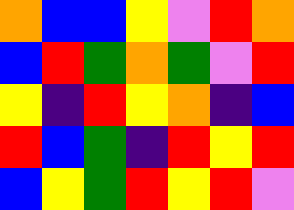[["orange", "blue", "blue", "yellow", "violet", "red", "orange"], ["blue", "red", "green", "orange", "green", "violet", "red"], ["yellow", "indigo", "red", "yellow", "orange", "indigo", "blue"], ["red", "blue", "green", "indigo", "red", "yellow", "red"], ["blue", "yellow", "green", "red", "yellow", "red", "violet"]]